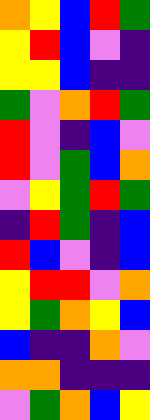[["orange", "yellow", "blue", "red", "green"], ["yellow", "red", "blue", "violet", "indigo"], ["yellow", "yellow", "blue", "indigo", "indigo"], ["green", "violet", "orange", "red", "green"], ["red", "violet", "indigo", "blue", "violet"], ["red", "violet", "green", "blue", "orange"], ["violet", "yellow", "green", "red", "green"], ["indigo", "red", "green", "indigo", "blue"], ["red", "blue", "violet", "indigo", "blue"], ["yellow", "red", "red", "violet", "orange"], ["yellow", "green", "orange", "yellow", "blue"], ["blue", "indigo", "indigo", "orange", "violet"], ["orange", "orange", "indigo", "indigo", "indigo"], ["violet", "green", "orange", "blue", "yellow"]]